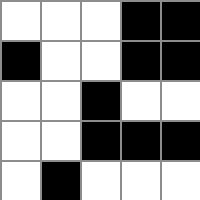[["white", "white", "white", "black", "black"], ["black", "white", "white", "black", "black"], ["white", "white", "black", "white", "white"], ["white", "white", "black", "black", "black"], ["white", "black", "white", "white", "white"]]